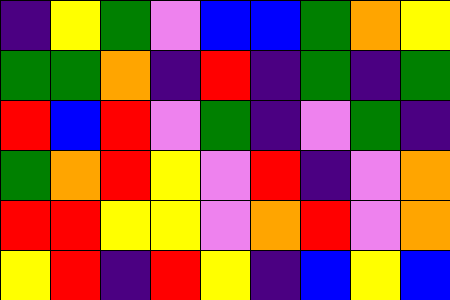[["indigo", "yellow", "green", "violet", "blue", "blue", "green", "orange", "yellow"], ["green", "green", "orange", "indigo", "red", "indigo", "green", "indigo", "green"], ["red", "blue", "red", "violet", "green", "indigo", "violet", "green", "indigo"], ["green", "orange", "red", "yellow", "violet", "red", "indigo", "violet", "orange"], ["red", "red", "yellow", "yellow", "violet", "orange", "red", "violet", "orange"], ["yellow", "red", "indigo", "red", "yellow", "indigo", "blue", "yellow", "blue"]]